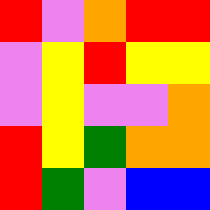[["red", "violet", "orange", "red", "red"], ["violet", "yellow", "red", "yellow", "yellow"], ["violet", "yellow", "violet", "violet", "orange"], ["red", "yellow", "green", "orange", "orange"], ["red", "green", "violet", "blue", "blue"]]